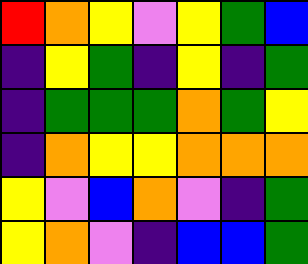[["red", "orange", "yellow", "violet", "yellow", "green", "blue"], ["indigo", "yellow", "green", "indigo", "yellow", "indigo", "green"], ["indigo", "green", "green", "green", "orange", "green", "yellow"], ["indigo", "orange", "yellow", "yellow", "orange", "orange", "orange"], ["yellow", "violet", "blue", "orange", "violet", "indigo", "green"], ["yellow", "orange", "violet", "indigo", "blue", "blue", "green"]]